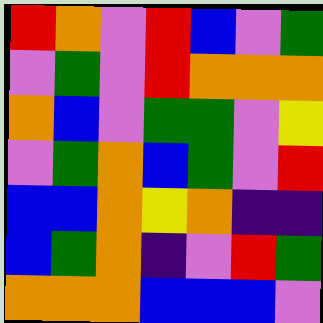[["red", "orange", "violet", "red", "blue", "violet", "green"], ["violet", "green", "violet", "red", "orange", "orange", "orange"], ["orange", "blue", "violet", "green", "green", "violet", "yellow"], ["violet", "green", "orange", "blue", "green", "violet", "red"], ["blue", "blue", "orange", "yellow", "orange", "indigo", "indigo"], ["blue", "green", "orange", "indigo", "violet", "red", "green"], ["orange", "orange", "orange", "blue", "blue", "blue", "violet"]]